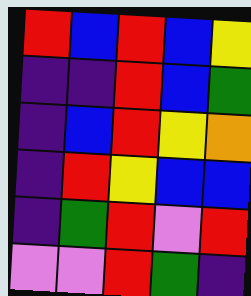[["red", "blue", "red", "blue", "yellow"], ["indigo", "indigo", "red", "blue", "green"], ["indigo", "blue", "red", "yellow", "orange"], ["indigo", "red", "yellow", "blue", "blue"], ["indigo", "green", "red", "violet", "red"], ["violet", "violet", "red", "green", "indigo"]]